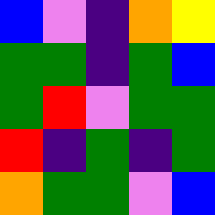[["blue", "violet", "indigo", "orange", "yellow"], ["green", "green", "indigo", "green", "blue"], ["green", "red", "violet", "green", "green"], ["red", "indigo", "green", "indigo", "green"], ["orange", "green", "green", "violet", "blue"]]